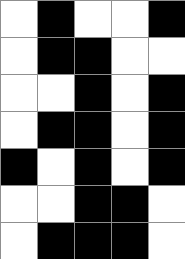[["white", "black", "white", "white", "black"], ["white", "black", "black", "white", "white"], ["white", "white", "black", "white", "black"], ["white", "black", "black", "white", "black"], ["black", "white", "black", "white", "black"], ["white", "white", "black", "black", "white"], ["white", "black", "black", "black", "white"]]